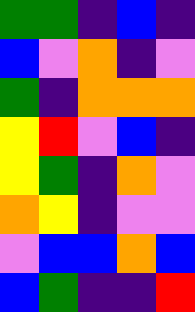[["green", "green", "indigo", "blue", "indigo"], ["blue", "violet", "orange", "indigo", "violet"], ["green", "indigo", "orange", "orange", "orange"], ["yellow", "red", "violet", "blue", "indigo"], ["yellow", "green", "indigo", "orange", "violet"], ["orange", "yellow", "indigo", "violet", "violet"], ["violet", "blue", "blue", "orange", "blue"], ["blue", "green", "indigo", "indigo", "red"]]